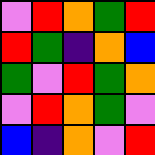[["violet", "red", "orange", "green", "red"], ["red", "green", "indigo", "orange", "blue"], ["green", "violet", "red", "green", "orange"], ["violet", "red", "orange", "green", "violet"], ["blue", "indigo", "orange", "violet", "red"]]